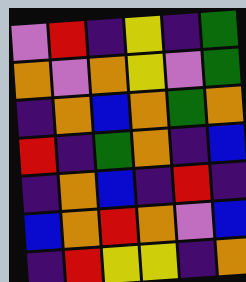[["violet", "red", "indigo", "yellow", "indigo", "green"], ["orange", "violet", "orange", "yellow", "violet", "green"], ["indigo", "orange", "blue", "orange", "green", "orange"], ["red", "indigo", "green", "orange", "indigo", "blue"], ["indigo", "orange", "blue", "indigo", "red", "indigo"], ["blue", "orange", "red", "orange", "violet", "blue"], ["indigo", "red", "yellow", "yellow", "indigo", "orange"]]